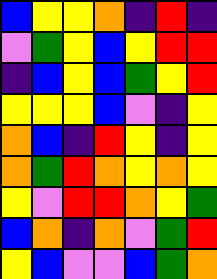[["blue", "yellow", "yellow", "orange", "indigo", "red", "indigo"], ["violet", "green", "yellow", "blue", "yellow", "red", "red"], ["indigo", "blue", "yellow", "blue", "green", "yellow", "red"], ["yellow", "yellow", "yellow", "blue", "violet", "indigo", "yellow"], ["orange", "blue", "indigo", "red", "yellow", "indigo", "yellow"], ["orange", "green", "red", "orange", "yellow", "orange", "yellow"], ["yellow", "violet", "red", "red", "orange", "yellow", "green"], ["blue", "orange", "indigo", "orange", "violet", "green", "red"], ["yellow", "blue", "violet", "violet", "blue", "green", "orange"]]